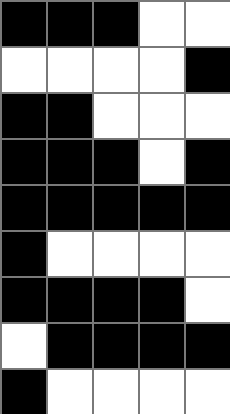[["black", "black", "black", "white", "white"], ["white", "white", "white", "white", "black"], ["black", "black", "white", "white", "white"], ["black", "black", "black", "white", "black"], ["black", "black", "black", "black", "black"], ["black", "white", "white", "white", "white"], ["black", "black", "black", "black", "white"], ["white", "black", "black", "black", "black"], ["black", "white", "white", "white", "white"]]